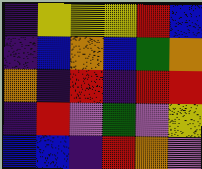[["indigo", "yellow", "yellow", "yellow", "red", "blue"], ["indigo", "blue", "orange", "blue", "green", "orange"], ["orange", "indigo", "red", "indigo", "red", "red"], ["indigo", "red", "violet", "green", "violet", "yellow"], ["blue", "blue", "indigo", "red", "orange", "violet"]]